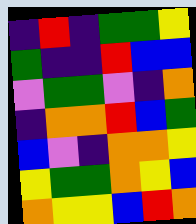[["indigo", "red", "indigo", "green", "green", "yellow"], ["green", "indigo", "indigo", "red", "blue", "blue"], ["violet", "green", "green", "violet", "indigo", "orange"], ["indigo", "orange", "orange", "red", "blue", "green"], ["blue", "violet", "indigo", "orange", "orange", "yellow"], ["yellow", "green", "green", "orange", "yellow", "blue"], ["orange", "yellow", "yellow", "blue", "red", "orange"]]